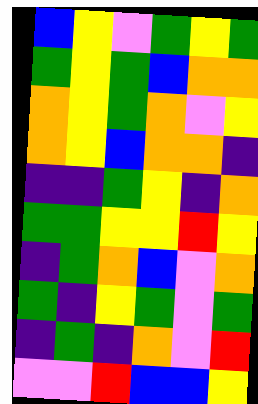[["blue", "yellow", "violet", "green", "yellow", "green"], ["green", "yellow", "green", "blue", "orange", "orange"], ["orange", "yellow", "green", "orange", "violet", "yellow"], ["orange", "yellow", "blue", "orange", "orange", "indigo"], ["indigo", "indigo", "green", "yellow", "indigo", "orange"], ["green", "green", "yellow", "yellow", "red", "yellow"], ["indigo", "green", "orange", "blue", "violet", "orange"], ["green", "indigo", "yellow", "green", "violet", "green"], ["indigo", "green", "indigo", "orange", "violet", "red"], ["violet", "violet", "red", "blue", "blue", "yellow"]]